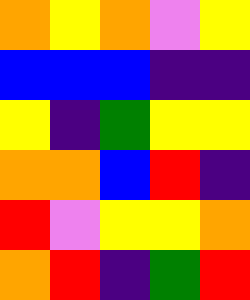[["orange", "yellow", "orange", "violet", "yellow"], ["blue", "blue", "blue", "indigo", "indigo"], ["yellow", "indigo", "green", "yellow", "yellow"], ["orange", "orange", "blue", "red", "indigo"], ["red", "violet", "yellow", "yellow", "orange"], ["orange", "red", "indigo", "green", "red"]]